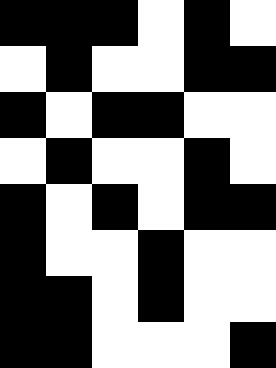[["black", "black", "black", "white", "black", "white"], ["white", "black", "white", "white", "black", "black"], ["black", "white", "black", "black", "white", "white"], ["white", "black", "white", "white", "black", "white"], ["black", "white", "black", "white", "black", "black"], ["black", "white", "white", "black", "white", "white"], ["black", "black", "white", "black", "white", "white"], ["black", "black", "white", "white", "white", "black"]]